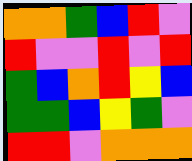[["orange", "orange", "green", "blue", "red", "violet"], ["red", "violet", "violet", "red", "violet", "red"], ["green", "blue", "orange", "red", "yellow", "blue"], ["green", "green", "blue", "yellow", "green", "violet"], ["red", "red", "violet", "orange", "orange", "orange"]]